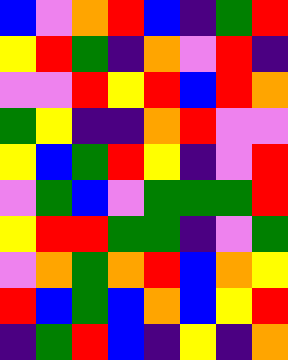[["blue", "violet", "orange", "red", "blue", "indigo", "green", "red"], ["yellow", "red", "green", "indigo", "orange", "violet", "red", "indigo"], ["violet", "violet", "red", "yellow", "red", "blue", "red", "orange"], ["green", "yellow", "indigo", "indigo", "orange", "red", "violet", "violet"], ["yellow", "blue", "green", "red", "yellow", "indigo", "violet", "red"], ["violet", "green", "blue", "violet", "green", "green", "green", "red"], ["yellow", "red", "red", "green", "green", "indigo", "violet", "green"], ["violet", "orange", "green", "orange", "red", "blue", "orange", "yellow"], ["red", "blue", "green", "blue", "orange", "blue", "yellow", "red"], ["indigo", "green", "red", "blue", "indigo", "yellow", "indigo", "orange"]]